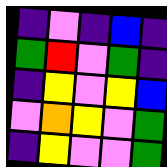[["indigo", "violet", "indigo", "blue", "indigo"], ["green", "red", "violet", "green", "indigo"], ["indigo", "yellow", "violet", "yellow", "blue"], ["violet", "orange", "yellow", "violet", "green"], ["indigo", "yellow", "violet", "violet", "green"]]